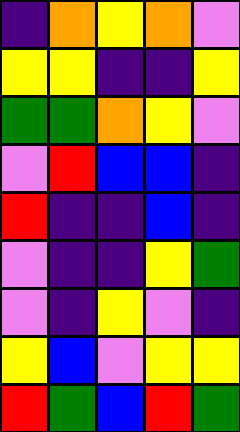[["indigo", "orange", "yellow", "orange", "violet"], ["yellow", "yellow", "indigo", "indigo", "yellow"], ["green", "green", "orange", "yellow", "violet"], ["violet", "red", "blue", "blue", "indigo"], ["red", "indigo", "indigo", "blue", "indigo"], ["violet", "indigo", "indigo", "yellow", "green"], ["violet", "indigo", "yellow", "violet", "indigo"], ["yellow", "blue", "violet", "yellow", "yellow"], ["red", "green", "blue", "red", "green"]]